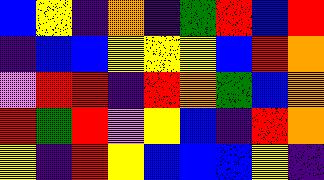[["blue", "yellow", "indigo", "orange", "indigo", "green", "red", "blue", "red"], ["indigo", "blue", "blue", "yellow", "yellow", "yellow", "blue", "red", "orange"], ["violet", "red", "red", "indigo", "red", "orange", "green", "blue", "orange"], ["red", "green", "red", "violet", "yellow", "blue", "indigo", "red", "orange"], ["yellow", "indigo", "red", "yellow", "blue", "blue", "blue", "yellow", "indigo"]]